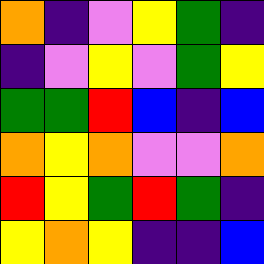[["orange", "indigo", "violet", "yellow", "green", "indigo"], ["indigo", "violet", "yellow", "violet", "green", "yellow"], ["green", "green", "red", "blue", "indigo", "blue"], ["orange", "yellow", "orange", "violet", "violet", "orange"], ["red", "yellow", "green", "red", "green", "indigo"], ["yellow", "orange", "yellow", "indigo", "indigo", "blue"]]